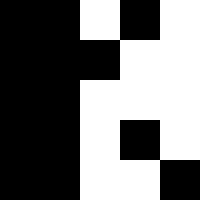[["black", "black", "white", "black", "white"], ["black", "black", "black", "white", "white"], ["black", "black", "white", "white", "white"], ["black", "black", "white", "black", "white"], ["black", "black", "white", "white", "black"]]